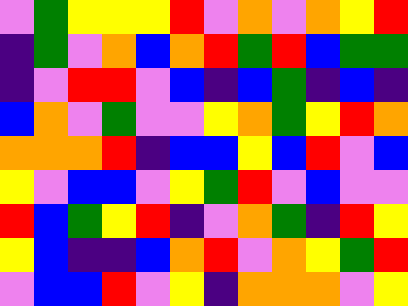[["violet", "green", "yellow", "yellow", "yellow", "red", "violet", "orange", "violet", "orange", "yellow", "red"], ["indigo", "green", "violet", "orange", "blue", "orange", "red", "green", "red", "blue", "green", "green"], ["indigo", "violet", "red", "red", "violet", "blue", "indigo", "blue", "green", "indigo", "blue", "indigo"], ["blue", "orange", "violet", "green", "violet", "violet", "yellow", "orange", "green", "yellow", "red", "orange"], ["orange", "orange", "orange", "red", "indigo", "blue", "blue", "yellow", "blue", "red", "violet", "blue"], ["yellow", "violet", "blue", "blue", "violet", "yellow", "green", "red", "violet", "blue", "violet", "violet"], ["red", "blue", "green", "yellow", "red", "indigo", "violet", "orange", "green", "indigo", "red", "yellow"], ["yellow", "blue", "indigo", "indigo", "blue", "orange", "red", "violet", "orange", "yellow", "green", "red"], ["violet", "blue", "blue", "red", "violet", "yellow", "indigo", "orange", "orange", "orange", "violet", "yellow"]]